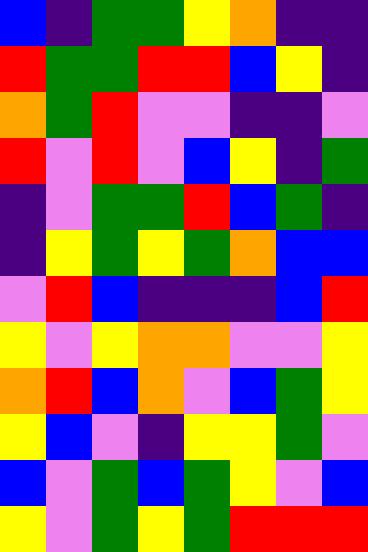[["blue", "indigo", "green", "green", "yellow", "orange", "indigo", "indigo"], ["red", "green", "green", "red", "red", "blue", "yellow", "indigo"], ["orange", "green", "red", "violet", "violet", "indigo", "indigo", "violet"], ["red", "violet", "red", "violet", "blue", "yellow", "indigo", "green"], ["indigo", "violet", "green", "green", "red", "blue", "green", "indigo"], ["indigo", "yellow", "green", "yellow", "green", "orange", "blue", "blue"], ["violet", "red", "blue", "indigo", "indigo", "indigo", "blue", "red"], ["yellow", "violet", "yellow", "orange", "orange", "violet", "violet", "yellow"], ["orange", "red", "blue", "orange", "violet", "blue", "green", "yellow"], ["yellow", "blue", "violet", "indigo", "yellow", "yellow", "green", "violet"], ["blue", "violet", "green", "blue", "green", "yellow", "violet", "blue"], ["yellow", "violet", "green", "yellow", "green", "red", "red", "red"]]